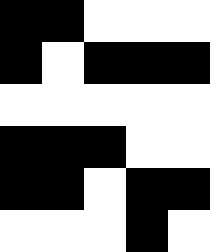[["black", "black", "white", "white", "white"], ["black", "white", "black", "black", "black"], ["white", "white", "white", "white", "white"], ["black", "black", "black", "white", "white"], ["black", "black", "white", "black", "black"], ["white", "white", "white", "black", "white"]]